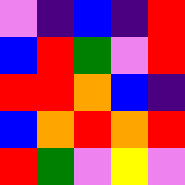[["violet", "indigo", "blue", "indigo", "red"], ["blue", "red", "green", "violet", "red"], ["red", "red", "orange", "blue", "indigo"], ["blue", "orange", "red", "orange", "red"], ["red", "green", "violet", "yellow", "violet"]]